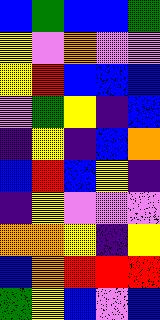[["blue", "green", "blue", "blue", "green"], ["yellow", "violet", "orange", "violet", "violet"], ["yellow", "red", "blue", "blue", "blue"], ["violet", "green", "yellow", "indigo", "blue"], ["indigo", "yellow", "indigo", "blue", "orange"], ["blue", "red", "blue", "yellow", "indigo"], ["indigo", "yellow", "violet", "violet", "violet"], ["orange", "orange", "yellow", "indigo", "yellow"], ["blue", "orange", "red", "red", "red"], ["green", "yellow", "blue", "violet", "blue"]]